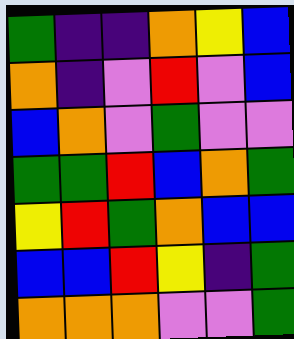[["green", "indigo", "indigo", "orange", "yellow", "blue"], ["orange", "indigo", "violet", "red", "violet", "blue"], ["blue", "orange", "violet", "green", "violet", "violet"], ["green", "green", "red", "blue", "orange", "green"], ["yellow", "red", "green", "orange", "blue", "blue"], ["blue", "blue", "red", "yellow", "indigo", "green"], ["orange", "orange", "orange", "violet", "violet", "green"]]